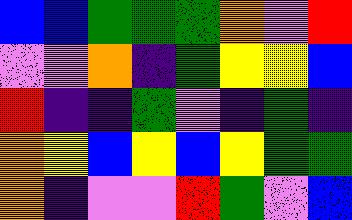[["blue", "blue", "green", "green", "green", "orange", "violet", "red"], ["violet", "violet", "orange", "indigo", "green", "yellow", "yellow", "blue"], ["red", "indigo", "indigo", "green", "violet", "indigo", "green", "indigo"], ["orange", "yellow", "blue", "yellow", "blue", "yellow", "green", "green"], ["orange", "indigo", "violet", "violet", "red", "green", "violet", "blue"]]